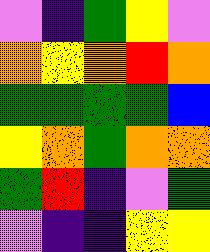[["violet", "indigo", "green", "yellow", "violet"], ["orange", "yellow", "orange", "red", "orange"], ["green", "green", "green", "green", "blue"], ["yellow", "orange", "green", "orange", "orange"], ["green", "red", "indigo", "violet", "green"], ["violet", "indigo", "indigo", "yellow", "yellow"]]